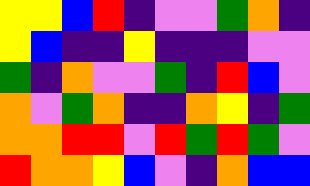[["yellow", "yellow", "blue", "red", "indigo", "violet", "violet", "green", "orange", "indigo"], ["yellow", "blue", "indigo", "indigo", "yellow", "indigo", "indigo", "indigo", "violet", "violet"], ["green", "indigo", "orange", "violet", "violet", "green", "indigo", "red", "blue", "violet"], ["orange", "violet", "green", "orange", "indigo", "indigo", "orange", "yellow", "indigo", "green"], ["orange", "orange", "red", "red", "violet", "red", "green", "red", "green", "violet"], ["red", "orange", "orange", "yellow", "blue", "violet", "indigo", "orange", "blue", "blue"]]